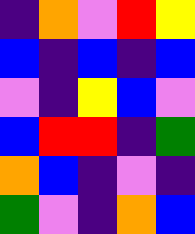[["indigo", "orange", "violet", "red", "yellow"], ["blue", "indigo", "blue", "indigo", "blue"], ["violet", "indigo", "yellow", "blue", "violet"], ["blue", "red", "red", "indigo", "green"], ["orange", "blue", "indigo", "violet", "indigo"], ["green", "violet", "indigo", "orange", "blue"]]